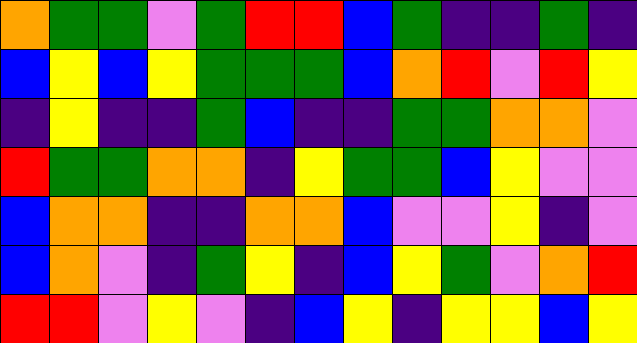[["orange", "green", "green", "violet", "green", "red", "red", "blue", "green", "indigo", "indigo", "green", "indigo"], ["blue", "yellow", "blue", "yellow", "green", "green", "green", "blue", "orange", "red", "violet", "red", "yellow"], ["indigo", "yellow", "indigo", "indigo", "green", "blue", "indigo", "indigo", "green", "green", "orange", "orange", "violet"], ["red", "green", "green", "orange", "orange", "indigo", "yellow", "green", "green", "blue", "yellow", "violet", "violet"], ["blue", "orange", "orange", "indigo", "indigo", "orange", "orange", "blue", "violet", "violet", "yellow", "indigo", "violet"], ["blue", "orange", "violet", "indigo", "green", "yellow", "indigo", "blue", "yellow", "green", "violet", "orange", "red"], ["red", "red", "violet", "yellow", "violet", "indigo", "blue", "yellow", "indigo", "yellow", "yellow", "blue", "yellow"]]